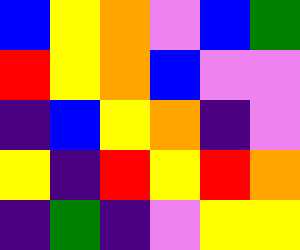[["blue", "yellow", "orange", "violet", "blue", "green"], ["red", "yellow", "orange", "blue", "violet", "violet"], ["indigo", "blue", "yellow", "orange", "indigo", "violet"], ["yellow", "indigo", "red", "yellow", "red", "orange"], ["indigo", "green", "indigo", "violet", "yellow", "yellow"]]